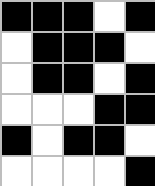[["black", "black", "black", "white", "black"], ["white", "black", "black", "black", "white"], ["white", "black", "black", "white", "black"], ["white", "white", "white", "black", "black"], ["black", "white", "black", "black", "white"], ["white", "white", "white", "white", "black"]]